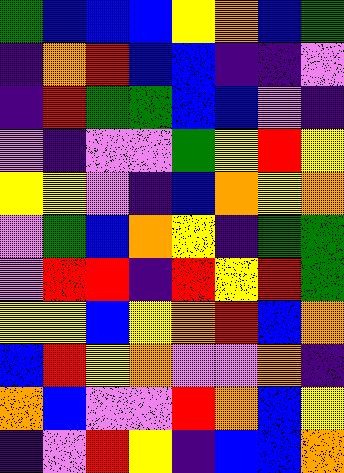[["green", "blue", "blue", "blue", "yellow", "orange", "blue", "green"], ["indigo", "orange", "red", "blue", "blue", "indigo", "indigo", "violet"], ["indigo", "red", "green", "green", "blue", "blue", "violet", "indigo"], ["violet", "indigo", "violet", "violet", "green", "yellow", "red", "yellow"], ["yellow", "yellow", "violet", "indigo", "blue", "orange", "yellow", "orange"], ["violet", "green", "blue", "orange", "yellow", "indigo", "green", "green"], ["violet", "red", "red", "indigo", "red", "yellow", "red", "green"], ["yellow", "yellow", "blue", "yellow", "orange", "red", "blue", "orange"], ["blue", "red", "yellow", "orange", "violet", "violet", "orange", "indigo"], ["orange", "blue", "violet", "violet", "red", "orange", "blue", "yellow"], ["indigo", "violet", "red", "yellow", "indigo", "blue", "blue", "orange"]]